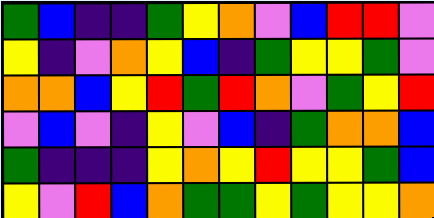[["green", "blue", "indigo", "indigo", "green", "yellow", "orange", "violet", "blue", "red", "red", "violet"], ["yellow", "indigo", "violet", "orange", "yellow", "blue", "indigo", "green", "yellow", "yellow", "green", "violet"], ["orange", "orange", "blue", "yellow", "red", "green", "red", "orange", "violet", "green", "yellow", "red"], ["violet", "blue", "violet", "indigo", "yellow", "violet", "blue", "indigo", "green", "orange", "orange", "blue"], ["green", "indigo", "indigo", "indigo", "yellow", "orange", "yellow", "red", "yellow", "yellow", "green", "blue"], ["yellow", "violet", "red", "blue", "orange", "green", "green", "yellow", "green", "yellow", "yellow", "orange"]]